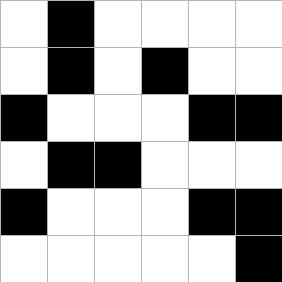[["white", "black", "white", "white", "white", "white"], ["white", "black", "white", "black", "white", "white"], ["black", "white", "white", "white", "black", "black"], ["white", "black", "black", "white", "white", "white"], ["black", "white", "white", "white", "black", "black"], ["white", "white", "white", "white", "white", "black"]]